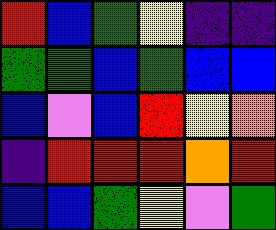[["red", "blue", "green", "yellow", "indigo", "indigo"], ["green", "green", "blue", "green", "blue", "blue"], ["blue", "violet", "blue", "red", "yellow", "orange"], ["indigo", "red", "red", "red", "orange", "red"], ["blue", "blue", "green", "yellow", "violet", "green"]]